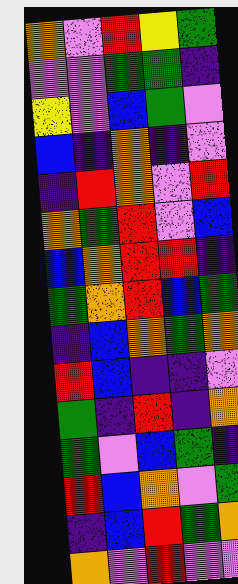[["orange", "violet", "red", "yellow", "green"], ["violet", "violet", "green", "green", "indigo"], ["yellow", "violet", "blue", "green", "violet"], ["blue", "indigo", "orange", "indigo", "violet"], ["indigo", "red", "orange", "violet", "red"], ["orange", "green", "red", "violet", "blue"], ["blue", "orange", "red", "red", "indigo"], ["green", "orange", "red", "blue", "green"], ["indigo", "blue", "orange", "green", "orange"], ["red", "blue", "indigo", "indigo", "violet"], ["green", "indigo", "red", "indigo", "orange"], ["green", "violet", "blue", "green", "indigo"], ["red", "blue", "orange", "violet", "green"], ["indigo", "blue", "red", "green", "orange"], ["orange", "violet", "red", "violet", "violet"]]